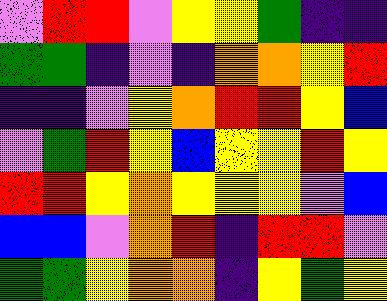[["violet", "red", "red", "violet", "yellow", "yellow", "green", "indigo", "indigo"], ["green", "green", "indigo", "violet", "indigo", "orange", "orange", "yellow", "red"], ["indigo", "indigo", "violet", "yellow", "orange", "red", "red", "yellow", "blue"], ["violet", "green", "red", "yellow", "blue", "yellow", "yellow", "red", "yellow"], ["red", "red", "yellow", "orange", "yellow", "yellow", "yellow", "violet", "blue"], ["blue", "blue", "violet", "orange", "red", "indigo", "red", "red", "violet"], ["green", "green", "yellow", "orange", "orange", "indigo", "yellow", "green", "yellow"]]